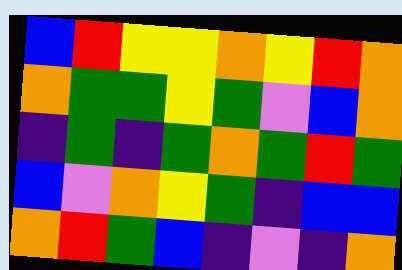[["blue", "red", "yellow", "yellow", "orange", "yellow", "red", "orange"], ["orange", "green", "green", "yellow", "green", "violet", "blue", "orange"], ["indigo", "green", "indigo", "green", "orange", "green", "red", "green"], ["blue", "violet", "orange", "yellow", "green", "indigo", "blue", "blue"], ["orange", "red", "green", "blue", "indigo", "violet", "indigo", "orange"]]